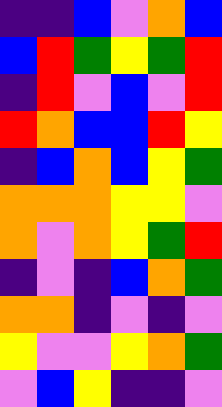[["indigo", "indigo", "blue", "violet", "orange", "blue"], ["blue", "red", "green", "yellow", "green", "red"], ["indigo", "red", "violet", "blue", "violet", "red"], ["red", "orange", "blue", "blue", "red", "yellow"], ["indigo", "blue", "orange", "blue", "yellow", "green"], ["orange", "orange", "orange", "yellow", "yellow", "violet"], ["orange", "violet", "orange", "yellow", "green", "red"], ["indigo", "violet", "indigo", "blue", "orange", "green"], ["orange", "orange", "indigo", "violet", "indigo", "violet"], ["yellow", "violet", "violet", "yellow", "orange", "green"], ["violet", "blue", "yellow", "indigo", "indigo", "violet"]]